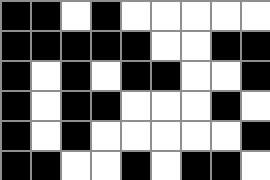[["black", "black", "white", "black", "white", "white", "white", "white", "white"], ["black", "black", "black", "black", "black", "white", "white", "black", "black"], ["black", "white", "black", "white", "black", "black", "white", "white", "black"], ["black", "white", "black", "black", "white", "white", "white", "black", "white"], ["black", "white", "black", "white", "white", "white", "white", "white", "black"], ["black", "black", "white", "white", "black", "white", "black", "black", "white"]]